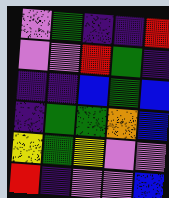[["violet", "green", "indigo", "indigo", "red"], ["violet", "violet", "red", "green", "indigo"], ["indigo", "indigo", "blue", "green", "blue"], ["indigo", "green", "green", "orange", "blue"], ["yellow", "green", "yellow", "violet", "violet"], ["red", "indigo", "violet", "violet", "blue"]]